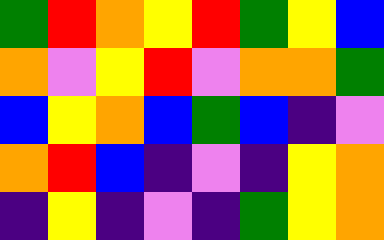[["green", "red", "orange", "yellow", "red", "green", "yellow", "blue"], ["orange", "violet", "yellow", "red", "violet", "orange", "orange", "green"], ["blue", "yellow", "orange", "blue", "green", "blue", "indigo", "violet"], ["orange", "red", "blue", "indigo", "violet", "indigo", "yellow", "orange"], ["indigo", "yellow", "indigo", "violet", "indigo", "green", "yellow", "orange"]]